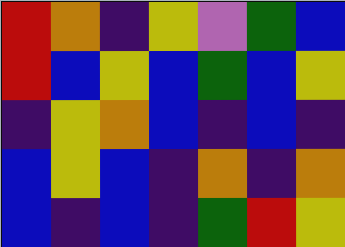[["red", "orange", "indigo", "yellow", "violet", "green", "blue"], ["red", "blue", "yellow", "blue", "green", "blue", "yellow"], ["indigo", "yellow", "orange", "blue", "indigo", "blue", "indigo"], ["blue", "yellow", "blue", "indigo", "orange", "indigo", "orange"], ["blue", "indigo", "blue", "indigo", "green", "red", "yellow"]]